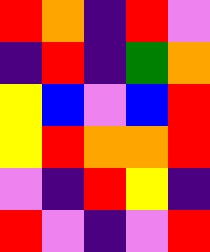[["red", "orange", "indigo", "red", "violet"], ["indigo", "red", "indigo", "green", "orange"], ["yellow", "blue", "violet", "blue", "red"], ["yellow", "red", "orange", "orange", "red"], ["violet", "indigo", "red", "yellow", "indigo"], ["red", "violet", "indigo", "violet", "red"]]